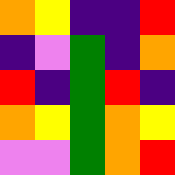[["orange", "yellow", "indigo", "indigo", "red"], ["indigo", "violet", "green", "indigo", "orange"], ["red", "indigo", "green", "red", "indigo"], ["orange", "yellow", "green", "orange", "yellow"], ["violet", "violet", "green", "orange", "red"]]